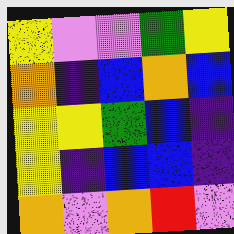[["yellow", "violet", "violet", "green", "yellow"], ["orange", "indigo", "blue", "orange", "blue"], ["yellow", "yellow", "green", "blue", "indigo"], ["yellow", "indigo", "blue", "blue", "indigo"], ["orange", "violet", "orange", "red", "violet"]]